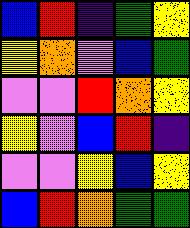[["blue", "red", "indigo", "green", "yellow"], ["yellow", "orange", "violet", "blue", "green"], ["violet", "violet", "red", "orange", "yellow"], ["yellow", "violet", "blue", "red", "indigo"], ["violet", "violet", "yellow", "blue", "yellow"], ["blue", "red", "orange", "green", "green"]]